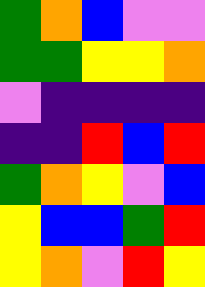[["green", "orange", "blue", "violet", "violet"], ["green", "green", "yellow", "yellow", "orange"], ["violet", "indigo", "indigo", "indigo", "indigo"], ["indigo", "indigo", "red", "blue", "red"], ["green", "orange", "yellow", "violet", "blue"], ["yellow", "blue", "blue", "green", "red"], ["yellow", "orange", "violet", "red", "yellow"]]